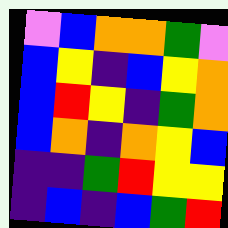[["violet", "blue", "orange", "orange", "green", "violet"], ["blue", "yellow", "indigo", "blue", "yellow", "orange"], ["blue", "red", "yellow", "indigo", "green", "orange"], ["blue", "orange", "indigo", "orange", "yellow", "blue"], ["indigo", "indigo", "green", "red", "yellow", "yellow"], ["indigo", "blue", "indigo", "blue", "green", "red"]]